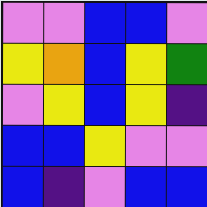[["violet", "violet", "blue", "blue", "violet"], ["yellow", "orange", "blue", "yellow", "green"], ["violet", "yellow", "blue", "yellow", "indigo"], ["blue", "blue", "yellow", "violet", "violet"], ["blue", "indigo", "violet", "blue", "blue"]]